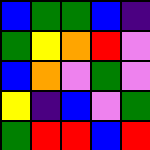[["blue", "green", "green", "blue", "indigo"], ["green", "yellow", "orange", "red", "violet"], ["blue", "orange", "violet", "green", "violet"], ["yellow", "indigo", "blue", "violet", "green"], ["green", "red", "red", "blue", "red"]]